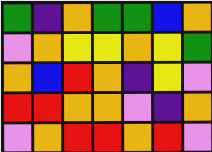[["green", "indigo", "orange", "green", "green", "blue", "orange"], ["violet", "orange", "yellow", "yellow", "orange", "yellow", "green"], ["orange", "blue", "red", "orange", "indigo", "yellow", "violet"], ["red", "red", "orange", "orange", "violet", "indigo", "orange"], ["violet", "orange", "red", "red", "orange", "red", "violet"]]